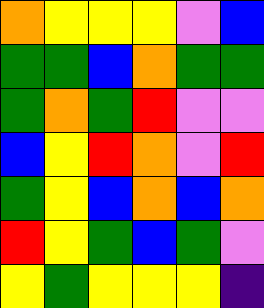[["orange", "yellow", "yellow", "yellow", "violet", "blue"], ["green", "green", "blue", "orange", "green", "green"], ["green", "orange", "green", "red", "violet", "violet"], ["blue", "yellow", "red", "orange", "violet", "red"], ["green", "yellow", "blue", "orange", "blue", "orange"], ["red", "yellow", "green", "blue", "green", "violet"], ["yellow", "green", "yellow", "yellow", "yellow", "indigo"]]